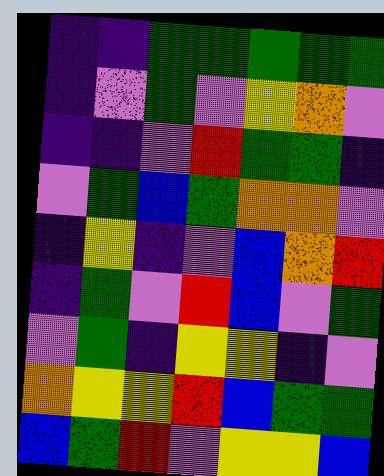[["indigo", "indigo", "green", "green", "green", "green", "green"], ["indigo", "violet", "green", "violet", "yellow", "orange", "violet"], ["indigo", "indigo", "violet", "red", "green", "green", "indigo"], ["violet", "green", "blue", "green", "orange", "orange", "violet"], ["indigo", "yellow", "indigo", "violet", "blue", "orange", "red"], ["indigo", "green", "violet", "red", "blue", "violet", "green"], ["violet", "green", "indigo", "yellow", "yellow", "indigo", "violet"], ["orange", "yellow", "yellow", "red", "blue", "green", "green"], ["blue", "green", "red", "violet", "yellow", "yellow", "blue"]]